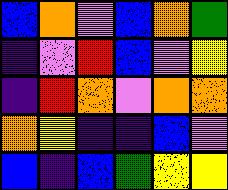[["blue", "orange", "violet", "blue", "orange", "green"], ["indigo", "violet", "red", "blue", "violet", "yellow"], ["indigo", "red", "orange", "violet", "orange", "orange"], ["orange", "yellow", "indigo", "indigo", "blue", "violet"], ["blue", "indigo", "blue", "green", "yellow", "yellow"]]